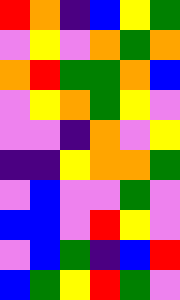[["red", "orange", "indigo", "blue", "yellow", "green"], ["violet", "yellow", "violet", "orange", "green", "orange"], ["orange", "red", "green", "green", "orange", "blue"], ["violet", "yellow", "orange", "green", "yellow", "violet"], ["violet", "violet", "indigo", "orange", "violet", "yellow"], ["indigo", "indigo", "yellow", "orange", "orange", "green"], ["violet", "blue", "violet", "violet", "green", "violet"], ["blue", "blue", "violet", "red", "yellow", "violet"], ["violet", "blue", "green", "indigo", "blue", "red"], ["blue", "green", "yellow", "red", "green", "violet"]]